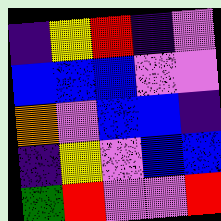[["indigo", "yellow", "red", "indigo", "violet"], ["blue", "blue", "blue", "violet", "violet"], ["orange", "violet", "blue", "blue", "indigo"], ["indigo", "yellow", "violet", "blue", "blue"], ["green", "red", "violet", "violet", "red"]]